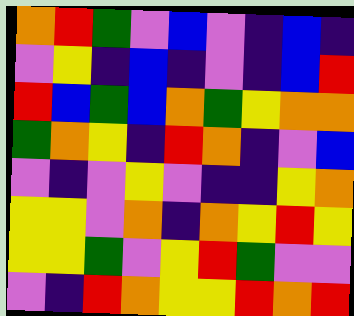[["orange", "red", "green", "violet", "blue", "violet", "indigo", "blue", "indigo"], ["violet", "yellow", "indigo", "blue", "indigo", "violet", "indigo", "blue", "red"], ["red", "blue", "green", "blue", "orange", "green", "yellow", "orange", "orange"], ["green", "orange", "yellow", "indigo", "red", "orange", "indigo", "violet", "blue"], ["violet", "indigo", "violet", "yellow", "violet", "indigo", "indigo", "yellow", "orange"], ["yellow", "yellow", "violet", "orange", "indigo", "orange", "yellow", "red", "yellow"], ["yellow", "yellow", "green", "violet", "yellow", "red", "green", "violet", "violet"], ["violet", "indigo", "red", "orange", "yellow", "yellow", "red", "orange", "red"]]